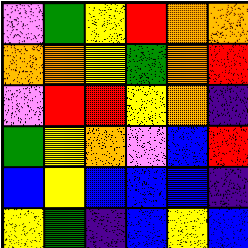[["violet", "green", "yellow", "red", "orange", "orange"], ["orange", "orange", "yellow", "green", "orange", "red"], ["violet", "red", "red", "yellow", "orange", "indigo"], ["green", "yellow", "orange", "violet", "blue", "red"], ["blue", "yellow", "blue", "blue", "blue", "indigo"], ["yellow", "green", "indigo", "blue", "yellow", "blue"]]